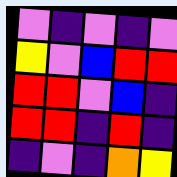[["violet", "indigo", "violet", "indigo", "violet"], ["yellow", "violet", "blue", "red", "red"], ["red", "red", "violet", "blue", "indigo"], ["red", "red", "indigo", "red", "indigo"], ["indigo", "violet", "indigo", "orange", "yellow"]]